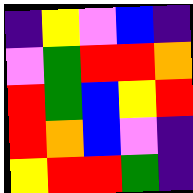[["indigo", "yellow", "violet", "blue", "indigo"], ["violet", "green", "red", "red", "orange"], ["red", "green", "blue", "yellow", "red"], ["red", "orange", "blue", "violet", "indigo"], ["yellow", "red", "red", "green", "indigo"]]